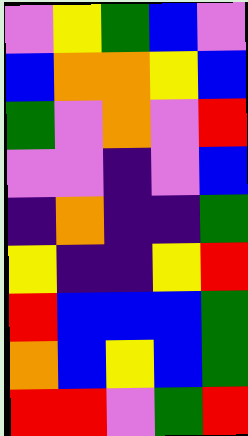[["violet", "yellow", "green", "blue", "violet"], ["blue", "orange", "orange", "yellow", "blue"], ["green", "violet", "orange", "violet", "red"], ["violet", "violet", "indigo", "violet", "blue"], ["indigo", "orange", "indigo", "indigo", "green"], ["yellow", "indigo", "indigo", "yellow", "red"], ["red", "blue", "blue", "blue", "green"], ["orange", "blue", "yellow", "blue", "green"], ["red", "red", "violet", "green", "red"]]